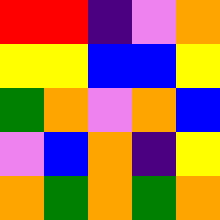[["red", "red", "indigo", "violet", "orange"], ["yellow", "yellow", "blue", "blue", "yellow"], ["green", "orange", "violet", "orange", "blue"], ["violet", "blue", "orange", "indigo", "yellow"], ["orange", "green", "orange", "green", "orange"]]